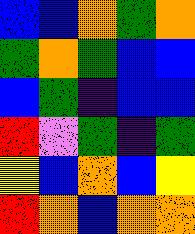[["blue", "blue", "orange", "green", "orange"], ["green", "orange", "green", "blue", "blue"], ["blue", "green", "indigo", "blue", "blue"], ["red", "violet", "green", "indigo", "green"], ["yellow", "blue", "orange", "blue", "yellow"], ["red", "orange", "blue", "orange", "orange"]]